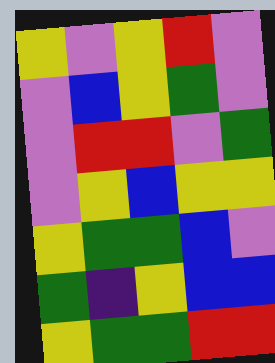[["yellow", "violet", "yellow", "red", "violet"], ["violet", "blue", "yellow", "green", "violet"], ["violet", "red", "red", "violet", "green"], ["violet", "yellow", "blue", "yellow", "yellow"], ["yellow", "green", "green", "blue", "violet"], ["green", "indigo", "yellow", "blue", "blue"], ["yellow", "green", "green", "red", "red"]]